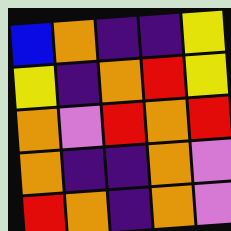[["blue", "orange", "indigo", "indigo", "yellow"], ["yellow", "indigo", "orange", "red", "yellow"], ["orange", "violet", "red", "orange", "red"], ["orange", "indigo", "indigo", "orange", "violet"], ["red", "orange", "indigo", "orange", "violet"]]